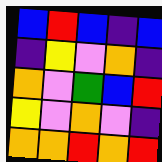[["blue", "red", "blue", "indigo", "blue"], ["indigo", "yellow", "violet", "orange", "indigo"], ["orange", "violet", "green", "blue", "red"], ["yellow", "violet", "orange", "violet", "indigo"], ["orange", "orange", "red", "orange", "red"]]